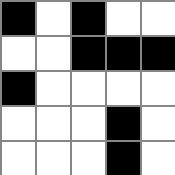[["black", "white", "black", "white", "white"], ["white", "white", "black", "black", "black"], ["black", "white", "white", "white", "white"], ["white", "white", "white", "black", "white"], ["white", "white", "white", "black", "white"]]